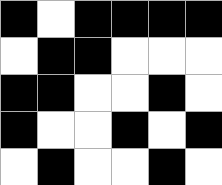[["black", "white", "black", "black", "black", "black"], ["white", "black", "black", "white", "white", "white"], ["black", "black", "white", "white", "black", "white"], ["black", "white", "white", "black", "white", "black"], ["white", "black", "white", "white", "black", "white"]]